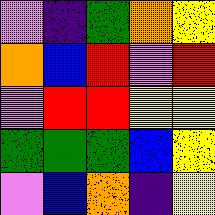[["violet", "indigo", "green", "orange", "yellow"], ["orange", "blue", "red", "violet", "red"], ["violet", "red", "red", "yellow", "yellow"], ["green", "green", "green", "blue", "yellow"], ["violet", "blue", "orange", "indigo", "yellow"]]